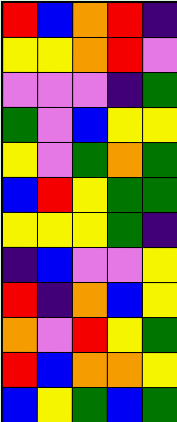[["red", "blue", "orange", "red", "indigo"], ["yellow", "yellow", "orange", "red", "violet"], ["violet", "violet", "violet", "indigo", "green"], ["green", "violet", "blue", "yellow", "yellow"], ["yellow", "violet", "green", "orange", "green"], ["blue", "red", "yellow", "green", "green"], ["yellow", "yellow", "yellow", "green", "indigo"], ["indigo", "blue", "violet", "violet", "yellow"], ["red", "indigo", "orange", "blue", "yellow"], ["orange", "violet", "red", "yellow", "green"], ["red", "blue", "orange", "orange", "yellow"], ["blue", "yellow", "green", "blue", "green"]]